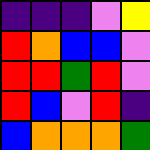[["indigo", "indigo", "indigo", "violet", "yellow"], ["red", "orange", "blue", "blue", "violet"], ["red", "red", "green", "red", "violet"], ["red", "blue", "violet", "red", "indigo"], ["blue", "orange", "orange", "orange", "green"]]